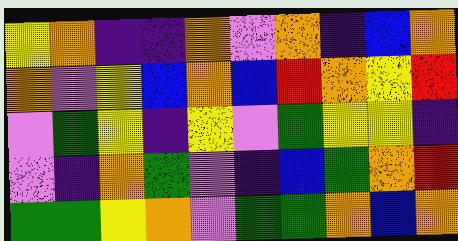[["yellow", "orange", "indigo", "indigo", "orange", "violet", "orange", "indigo", "blue", "orange"], ["orange", "violet", "yellow", "blue", "orange", "blue", "red", "orange", "yellow", "red"], ["violet", "green", "yellow", "indigo", "yellow", "violet", "green", "yellow", "yellow", "indigo"], ["violet", "indigo", "orange", "green", "violet", "indigo", "blue", "green", "orange", "red"], ["green", "green", "yellow", "orange", "violet", "green", "green", "orange", "blue", "orange"]]